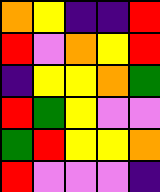[["orange", "yellow", "indigo", "indigo", "red"], ["red", "violet", "orange", "yellow", "red"], ["indigo", "yellow", "yellow", "orange", "green"], ["red", "green", "yellow", "violet", "violet"], ["green", "red", "yellow", "yellow", "orange"], ["red", "violet", "violet", "violet", "indigo"]]